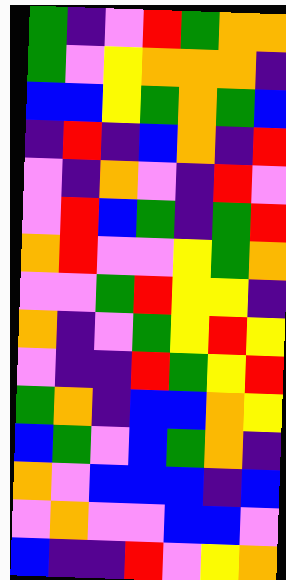[["green", "indigo", "violet", "red", "green", "orange", "orange"], ["green", "violet", "yellow", "orange", "orange", "orange", "indigo"], ["blue", "blue", "yellow", "green", "orange", "green", "blue"], ["indigo", "red", "indigo", "blue", "orange", "indigo", "red"], ["violet", "indigo", "orange", "violet", "indigo", "red", "violet"], ["violet", "red", "blue", "green", "indigo", "green", "red"], ["orange", "red", "violet", "violet", "yellow", "green", "orange"], ["violet", "violet", "green", "red", "yellow", "yellow", "indigo"], ["orange", "indigo", "violet", "green", "yellow", "red", "yellow"], ["violet", "indigo", "indigo", "red", "green", "yellow", "red"], ["green", "orange", "indigo", "blue", "blue", "orange", "yellow"], ["blue", "green", "violet", "blue", "green", "orange", "indigo"], ["orange", "violet", "blue", "blue", "blue", "indigo", "blue"], ["violet", "orange", "violet", "violet", "blue", "blue", "violet"], ["blue", "indigo", "indigo", "red", "violet", "yellow", "orange"]]